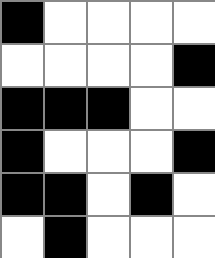[["black", "white", "white", "white", "white"], ["white", "white", "white", "white", "black"], ["black", "black", "black", "white", "white"], ["black", "white", "white", "white", "black"], ["black", "black", "white", "black", "white"], ["white", "black", "white", "white", "white"]]